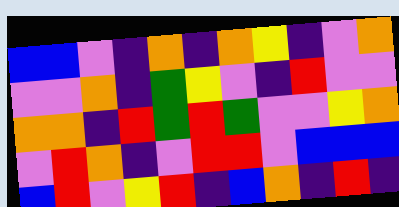[["blue", "blue", "violet", "indigo", "orange", "indigo", "orange", "yellow", "indigo", "violet", "orange"], ["violet", "violet", "orange", "indigo", "green", "yellow", "violet", "indigo", "red", "violet", "violet"], ["orange", "orange", "indigo", "red", "green", "red", "green", "violet", "violet", "yellow", "orange"], ["violet", "red", "orange", "indigo", "violet", "red", "red", "violet", "blue", "blue", "blue"], ["blue", "red", "violet", "yellow", "red", "indigo", "blue", "orange", "indigo", "red", "indigo"]]